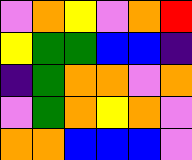[["violet", "orange", "yellow", "violet", "orange", "red"], ["yellow", "green", "green", "blue", "blue", "indigo"], ["indigo", "green", "orange", "orange", "violet", "orange"], ["violet", "green", "orange", "yellow", "orange", "violet"], ["orange", "orange", "blue", "blue", "blue", "violet"]]